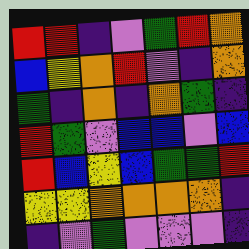[["red", "red", "indigo", "violet", "green", "red", "orange"], ["blue", "yellow", "orange", "red", "violet", "indigo", "orange"], ["green", "indigo", "orange", "indigo", "orange", "green", "indigo"], ["red", "green", "violet", "blue", "blue", "violet", "blue"], ["red", "blue", "yellow", "blue", "green", "green", "red"], ["yellow", "yellow", "orange", "orange", "orange", "orange", "indigo"], ["indigo", "violet", "green", "violet", "violet", "violet", "indigo"]]